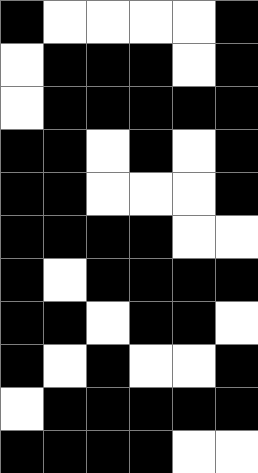[["black", "white", "white", "white", "white", "black"], ["white", "black", "black", "black", "white", "black"], ["white", "black", "black", "black", "black", "black"], ["black", "black", "white", "black", "white", "black"], ["black", "black", "white", "white", "white", "black"], ["black", "black", "black", "black", "white", "white"], ["black", "white", "black", "black", "black", "black"], ["black", "black", "white", "black", "black", "white"], ["black", "white", "black", "white", "white", "black"], ["white", "black", "black", "black", "black", "black"], ["black", "black", "black", "black", "white", "white"]]